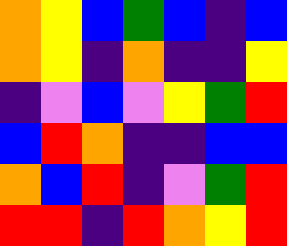[["orange", "yellow", "blue", "green", "blue", "indigo", "blue"], ["orange", "yellow", "indigo", "orange", "indigo", "indigo", "yellow"], ["indigo", "violet", "blue", "violet", "yellow", "green", "red"], ["blue", "red", "orange", "indigo", "indigo", "blue", "blue"], ["orange", "blue", "red", "indigo", "violet", "green", "red"], ["red", "red", "indigo", "red", "orange", "yellow", "red"]]